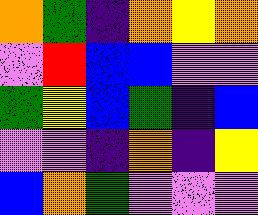[["orange", "green", "indigo", "orange", "yellow", "orange"], ["violet", "red", "blue", "blue", "violet", "violet"], ["green", "yellow", "blue", "green", "indigo", "blue"], ["violet", "violet", "indigo", "orange", "indigo", "yellow"], ["blue", "orange", "green", "violet", "violet", "violet"]]